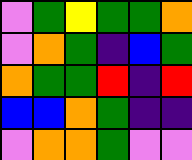[["violet", "green", "yellow", "green", "green", "orange"], ["violet", "orange", "green", "indigo", "blue", "green"], ["orange", "green", "green", "red", "indigo", "red"], ["blue", "blue", "orange", "green", "indigo", "indigo"], ["violet", "orange", "orange", "green", "violet", "violet"]]